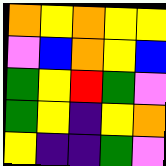[["orange", "yellow", "orange", "yellow", "yellow"], ["violet", "blue", "orange", "yellow", "blue"], ["green", "yellow", "red", "green", "violet"], ["green", "yellow", "indigo", "yellow", "orange"], ["yellow", "indigo", "indigo", "green", "violet"]]